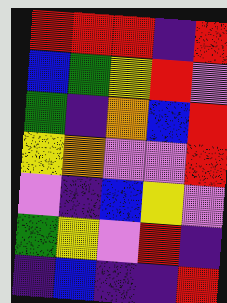[["red", "red", "red", "indigo", "red"], ["blue", "green", "yellow", "red", "violet"], ["green", "indigo", "orange", "blue", "red"], ["yellow", "orange", "violet", "violet", "red"], ["violet", "indigo", "blue", "yellow", "violet"], ["green", "yellow", "violet", "red", "indigo"], ["indigo", "blue", "indigo", "indigo", "red"]]